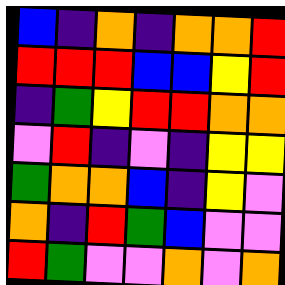[["blue", "indigo", "orange", "indigo", "orange", "orange", "red"], ["red", "red", "red", "blue", "blue", "yellow", "red"], ["indigo", "green", "yellow", "red", "red", "orange", "orange"], ["violet", "red", "indigo", "violet", "indigo", "yellow", "yellow"], ["green", "orange", "orange", "blue", "indigo", "yellow", "violet"], ["orange", "indigo", "red", "green", "blue", "violet", "violet"], ["red", "green", "violet", "violet", "orange", "violet", "orange"]]